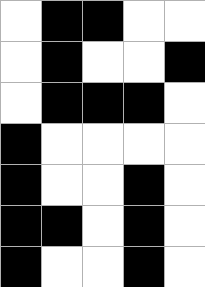[["white", "black", "black", "white", "white"], ["white", "black", "white", "white", "black"], ["white", "black", "black", "black", "white"], ["black", "white", "white", "white", "white"], ["black", "white", "white", "black", "white"], ["black", "black", "white", "black", "white"], ["black", "white", "white", "black", "white"]]